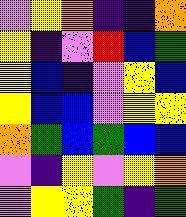[["violet", "yellow", "orange", "indigo", "indigo", "orange"], ["yellow", "indigo", "violet", "red", "blue", "green"], ["yellow", "blue", "indigo", "violet", "yellow", "blue"], ["yellow", "blue", "blue", "violet", "yellow", "yellow"], ["orange", "green", "blue", "green", "blue", "blue"], ["violet", "indigo", "yellow", "violet", "yellow", "orange"], ["violet", "yellow", "yellow", "green", "indigo", "green"]]